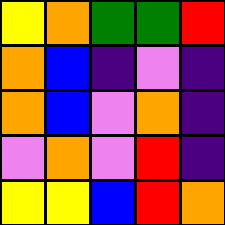[["yellow", "orange", "green", "green", "red"], ["orange", "blue", "indigo", "violet", "indigo"], ["orange", "blue", "violet", "orange", "indigo"], ["violet", "orange", "violet", "red", "indigo"], ["yellow", "yellow", "blue", "red", "orange"]]